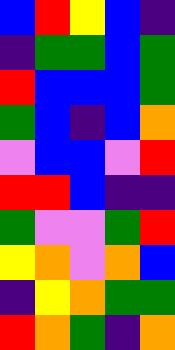[["blue", "red", "yellow", "blue", "indigo"], ["indigo", "green", "green", "blue", "green"], ["red", "blue", "blue", "blue", "green"], ["green", "blue", "indigo", "blue", "orange"], ["violet", "blue", "blue", "violet", "red"], ["red", "red", "blue", "indigo", "indigo"], ["green", "violet", "violet", "green", "red"], ["yellow", "orange", "violet", "orange", "blue"], ["indigo", "yellow", "orange", "green", "green"], ["red", "orange", "green", "indigo", "orange"]]